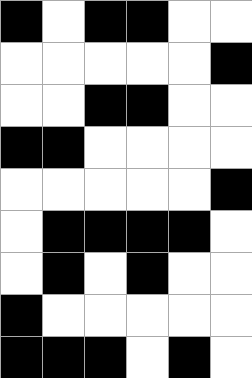[["black", "white", "black", "black", "white", "white"], ["white", "white", "white", "white", "white", "black"], ["white", "white", "black", "black", "white", "white"], ["black", "black", "white", "white", "white", "white"], ["white", "white", "white", "white", "white", "black"], ["white", "black", "black", "black", "black", "white"], ["white", "black", "white", "black", "white", "white"], ["black", "white", "white", "white", "white", "white"], ["black", "black", "black", "white", "black", "white"]]